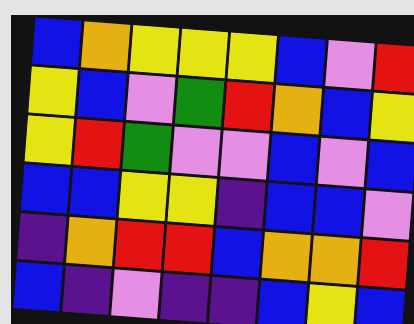[["blue", "orange", "yellow", "yellow", "yellow", "blue", "violet", "red"], ["yellow", "blue", "violet", "green", "red", "orange", "blue", "yellow"], ["yellow", "red", "green", "violet", "violet", "blue", "violet", "blue"], ["blue", "blue", "yellow", "yellow", "indigo", "blue", "blue", "violet"], ["indigo", "orange", "red", "red", "blue", "orange", "orange", "red"], ["blue", "indigo", "violet", "indigo", "indigo", "blue", "yellow", "blue"]]